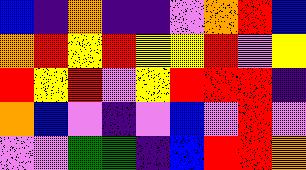[["blue", "indigo", "orange", "indigo", "indigo", "violet", "orange", "red", "blue"], ["orange", "red", "yellow", "red", "yellow", "yellow", "red", "violet", "yellow"], ["red", "yellow", "red", "violet", "yellow", "red", "red", "red", "indigo"], ["orange", "blue", "violet", "indigo", "violet", "blue", "violet", "red", "violet"], ["violet", "violet", "green", "green", "indigo", "blue", "red", "red", "orange"]]